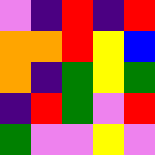[["violet", "indigo", "red", "indigo", "red"], ["orange", "orange", "red", "yellow", "blue"], ["orange", "indigo", "green", "yellow", "green"], ["indigo", "red", "green", "violet", "red"], ["green", "violet", "violet", "yellow", "violet"]]